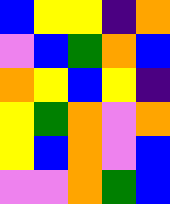[["blue", "yellow", "yellow", "indigo", "orange"], ["violet", "blue", "green", "orange", "blue"], ["orange", "yellow", "blue", "yellow", "indigo"], ["yellow", "green", "orange", "violet", "orange"], ["yellow", "blue", "orange", "violet", "blue"], ["violet", "violet", "orange", "green", "blue"]]